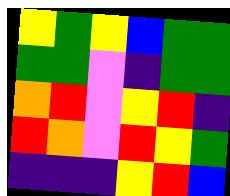[["yellow", "green", "yellow", "blue", "green", "green"], ["green", "green", "violet", "indigo", "green", "green"], ["orange", "red", "violet", "yellow", "red", "indigo"], ["red", "orange", "violet", "red", "yellow", "green"], ["indigo", "indigo", "indigo", "yellow", "red", "blue"]]